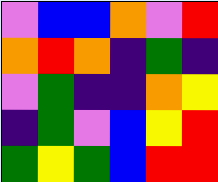[["violet", "blue", "blue", "orange", "violet", "red"], ["orange", "red", "orange", "indigo", "green", "indigo"], ["violet", "green", "indigo", "indigo", "orange", "yellow"], ["indigo", "green", "violet", "blue", "yellow", "red"], ["green", "yellow", "green", "blue", "red", "red"]]